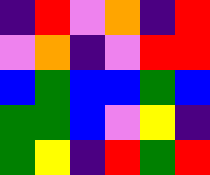[["indigo", "red", "violet", "orange", "indigo", "red"], ["violet", "orange", "indigo", "violet", "red", "red"], ["blue", "green", "blue", "blue", "green", "blue"], ["green", "green", "blue", "violet", "yellow", "indigo"], ["green", "yellow", "indigo", "red", "green", "red"]]